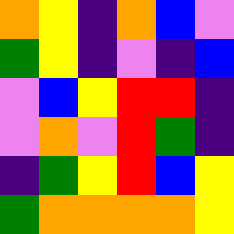[["orange", "yellow", "indigo", "orange", "blue", "violet"], ["green", "yellow", "indigo", "violet", "indigo", "blue"], ["violet", "blue", "yellow", "red", "red", "indigo"], ["violet", "orange", "violet", "red", "green", "indigo"], ["indigo", "green", "yellow", "red", "blue", "yellow"], ["green", "orange", "orange", "orange", "orange", "yellow"]]